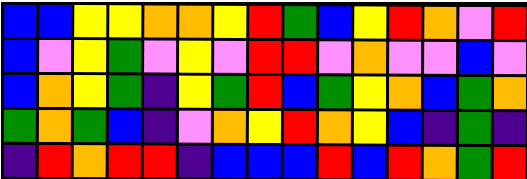[["blue", "blue", "yellow", "yellow", "orange", "orange", "yellow", "red", "green", "blue", "yellow", "red", "orange", "violet", "red"], ["blue", "violet", "yellow", "green", "violet", "yellow", "violet", "red", "red", "violet", "orange", "violet", "violet", "blue", "violet"], ["blue", "orange", "yellow", "green", "indigo", "yellow", "green", "red", "blue", "green", "yellow", "orange", "blue", "green", "orange"], ["green", "orange", "green", "blue", "indigo", "violet", "orange", "yellow", "red", "orange", "yellow", "blue", "indigo", "green", "indigo"], ["indigo", "red", "orange", "red", "red", "indigo", "blue", "blue", "blue", "red", "blue", "red", "orange", "green", "red"]]